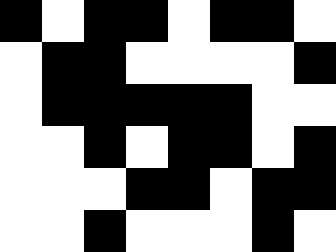[["black", "white", "black", "black", "white", "black", "black", "white"], ["white", "black", "black", "white", "white", "white", "white", "black"], ["white", "black", "black", "black", "black", "black", "white", "white"], ["white", "white", "black", "white", "black", "black", "white", "black"], ["white", "white", "white", "black", "black", "white", "black", "black"], ["white", "white", "black", "white", "white", "white", "black", "white"]]